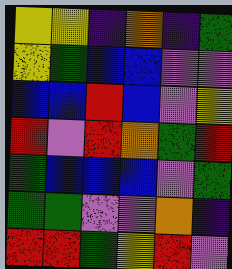[["yellow", "yellow", "indigo", "orange", "indigo", "green"], ["yellow", "green", "blue", "blue", "violet", "violet"], ["blue", "blue", "red", "blue", "violet", "yellow"], ["red", "violet", "red", "orange", "green", "red"], ["green", "blue", "blue", "blue", "violet", "green"], ["green", "green", "violet", "violet", "orange", "indigo"], ["red", "red", "green", "yellow", "red", "violet"]]